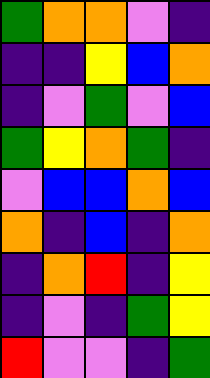[["green", "orange", "orange", "violet", "indigo"], ["indigo", "indigo", "yellow", "blue", "orange"], ["indigo", "violet", "green", "violet", "blue"], ["green", "yellow", "orange", "green", "indigo"], ["violet", "blue", "blue", "orange", "blue"], ["orange", "indigo", "blue", "indigo", "orange"], ["indigo", "orange", "red", "indigo", "yellow"], ["indigo", "violet", "indigo", "green", "yellow"], ["red", "violet", "violet", "indigo", "green"]]